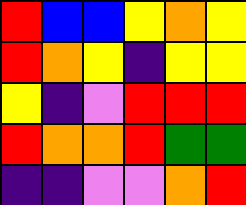[["red", "blue", "blue", "yellow", "orange", "yellow"], ["red", "orange", "yellow", "indigo", "yellow", "yellow"], ["yellow", "indigo", "violet", "red", "red", "red"], ["red", "orange", "orange", "red", "green", "green"], ["indigo", "indigo", "violet", "violet", "orange", "red"]]